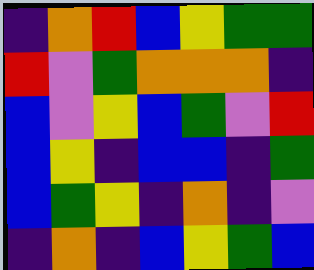[["indigo", "orange", "red", "blue", "yellow", "green", "green"], ["red", "violet", "green", "orange", "orange", "orange", "indigo"], ["blue", "violet", "yellow", "blue", "green", "violet", "red"], ["blue", "yellow", "indigo", "blue", "blue", "indigo", "green"], ["blue", "green", "yellow", "indigo", "orange", "indigo", "violet"], ["indigo", "orange", "indigo", "blue", "yellow", "green", "blue"]]